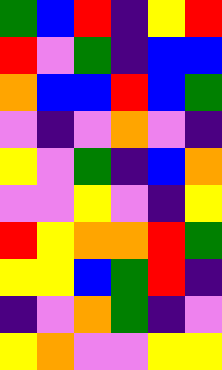[["green", "blue", "red", "indigo", "yellow", "red"], ["red", "violet", "green", "indigo", "blue", "blue"], ["orange", "blue", "blue", "red", "blue", "green"], ["violet", "indigo", "violet", "orange", "violet", "indigo"], ["yellow", "violet", "green", "indigo", "blue", "orange"], ["violet", "violet", "yellow", "violet", "indigo", "yellow"], ["red", "yellow", "orange", "orange", "red", "green"], ["yellow", "yellow", "blue", "green", "red", "indigo"], ["indigo", "violet", "orange", "green", "indigo", "violet"], ["yellow", "orange", "violet", "violet", "yellow", "yellow"]]